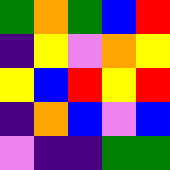[["green", "orange", "green", "blue", "red"], ["indigo", "yellow", "violet", "orange", "yellow"], ["yellow", "blue", "red", "yellow", "red"], ["indigo", "orange", "blue", "violet", "blue"], ["violet", "indigo", "indigo", "green", "green"]]